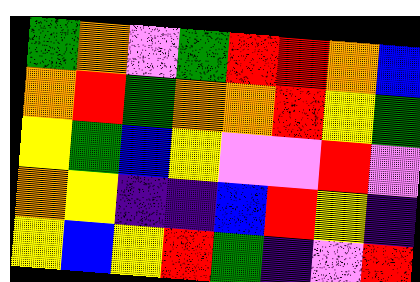[["green", "orange", "violet", "green", "red", "red", "orange", "blue"], ["orange", "red", "green", "orange", "orange", "red", "yellow", "green"], ["yellow", "green", "blue", "yellow", "violet", "violet", "red", "violet"], ["orange", "yellow", "indigo", "indigo", "blue", "red", "yellow", "indigo"], ["yellow", "blue", "yellow", "red", "green", "indigo", "violet", "red"]]